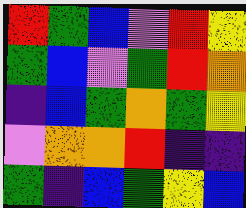[["red", "green", "blue", "violet", "red", "yellow"], ["green", "blue", "violet", "green", "red", "orange"], ["indigo", "blue", "green", "orange", "green", "yellow"], ["violet", "orange", "orange", "red", "indigo", "indigo"], ["green", "indigo", "blue", "green", "yellow", "blue"]]